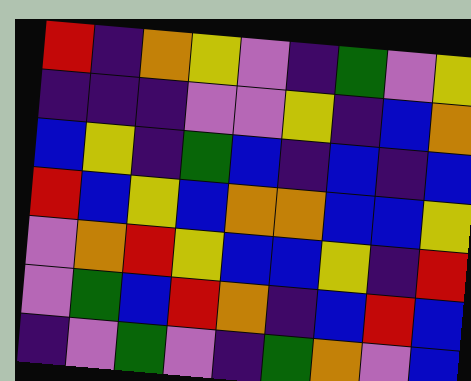[["red", "indigo", "orange", "yellow", "violet", "indigo", "green", "violet", "yellow"], ["indigo", "indigo", "indigo", "violet", "violet", "yellow", "indigo", "blue", "orange"], ["blue", "yellow", "indigo", "green", "blue", "indigo", "blue", "indigo", "blue"], ["red", "blue", "yellow", "blue", "orange", "orange", "blue", "blue", "yellow"], ["violet", "orange", "red", "yellow", "blue", "blue", "yellow", "indigo", "red"], ["violet", "green", "blue", "red", "orange", "indigo", "blue", "red", "blue"], ["indigo", "violet", "green", "violet", "indigo", "green", "orange", "violet", "blue"]]